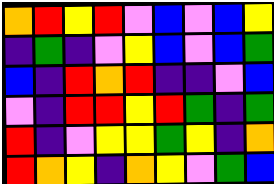[["orange", "red", "yellow", "red", "violet", "blue", "violet", "blue", "yellow"], ["indigo", "green", "indigo", "violet", "yellow", "blue", "violet", "blue", "green"], ["blue", "indigo", "red", "orange", "red", "indigo", "indigo", "violet", "blue"], ["violet", "indigo", "red", "red", "yellow", "red", "green", "indigo", "green"], ["red", "indigo", "violet", "yellow", "yellow", "green", "yellow", "indigo", "orange"], ["red", "orange", "yellow", "indigo", "orange", "yellow", "violet", "green", "blue"]]